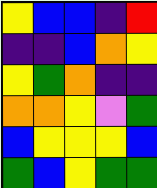[["yellow", "blue", "blue", "indigo", "red"], ["indigo", "indigo", "blue", "orange", "yellow"], ["yellow", "green", "orange", "indigo", "indigo"], ["orange", "orange", "yellow", "violet", "green"], ["blue", "yellow", "yellow", "yellow", "blue"], ["green", "blue", "yellow", "green", "green"]]